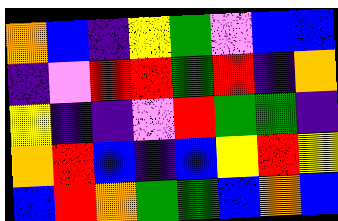[["orange", "blue", "indigo", "yellow", "green", "violet", "blue", "blue"], ["indigo", "violet", "red", "red", "green", "red", "indigo", "orange"], ["yellow", "indigo", "indigo", "violet", "red", "green", "green", "indigo"], ["orange", "red", "blue", "indigo", "blue", "yellow", "red", "yellow"], ["blue", "red", "orange", "green", "green", "blue", "orange", "blue"]]